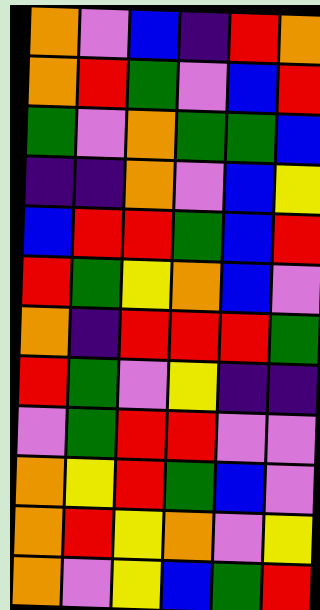[["orange", "violet", "blue", "indigo", "red", "orange"], ["orange", "red", "green", "violet", "blue", "red"], ["green", "violet", "orange", "green", "green", "blue"], ["indigo", "indigo", "orange", "violet", "blue", "yellow"], ["blue", "red", "red", "green", "blue", "red"], ["red", "green", "yellow", "orange", "blue", "violet"], ["orange", "indigo", "red", "red", "red", "green"], ["red", "green", "violet", "yellow", "indigo", "indigo"], ["violet", "green", "red", "red", "violet", "violet"], ["orange", "yellow", "red", "green", "blue", "violet"], ["orange", "red", "yellow", "orange", "violet", "yellow"], ["orange", "violet", "yellow", "blue", "green", "red"]]